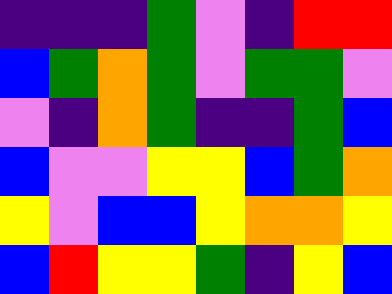[["indigo", "indigo", "indigo", "green", "violet", "indigo", "red", "red"], ["blue", "green", "orange", "green", "violet", "green", "green", "violet"], ["violet", "indigo", "orange", "green", "indigo", "indigo", "green", "blue"], ["blue", "violet", "violet", "yellow", "yellow", "blue", "green", "orange"], ["yellow", "violet", "blue", "blue", "yellow", "orange", "orange", "yellow"], ["blue", "red", "yellow", "yellow", "green", "indigo", "yellow", "blue"]]